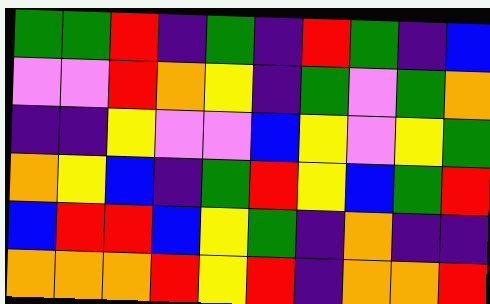[["green", "green", "red", "indigo", "green", "indigo", "red", "green", "indigo", "blue"], ["violet", "violet", "red", "orange", "yellow", "indigo", "green", "violet", "green", "orange"], ["indigo", "indigo", "yellow", "violet", "violet", "blue", "yellow", "violet", "yellow", "green"], ["orange", "yellow", "blue", "indigo", "green", "red", "yellow", "blue", "green", "red"], ["blue", "red", "red", "blue", "yellow", "green", "indigo", "orange", "indigo", "indigo"], ["orange", "orange", "orange", "red", "yellow", "red", "indigo", "orange", "orange", "red"]]